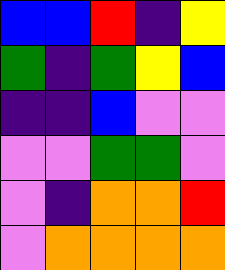[["blue", "blue", "red", "indigo", "yellow"], ["green", "indigo", "green", "yellow", "blue"], ["indigo", "indigo", "blue", "violet", "violet"], ["violet", "violet", "green", "green", "violet"], ["violet", "indigo", "orange", "orange", "red"], ["violet", "orange", "orange", "orange", "orange"]]